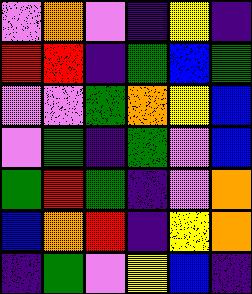[["violet", "orange", "violet", "indigo", "yellow", "indigo"], ["red", "red", "indigo", "green", "blue", "green"], ["violet", "violet", "green", "orange", "yellow", "blue"], ["violet", "green", "indigo", "green", "violet", "blue"], ["green", "red", "green", "indigo", "violet", "orange"], ["blue", "orange", "red", "indigo", "yellow", "orange"], ["indigo", "green", "violet", "yellow", "blue", "indigo"]]